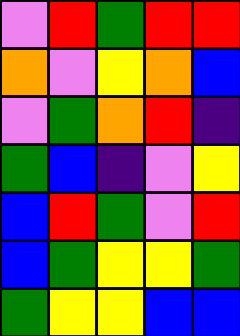[["violet", "red", "green", "red", "red"], ["orange", "violet", "yellow", "orange", "blue"], ["violet", "green", "orange", "red", "indigo"], ["green", "blue", "indigo", "violet", "yellow"], ["blue", "red", "green", "violet", "red"], ["blue", "green", "yellow", "yellow", "green"], ["green", "yellow", "yellow", "blue", "blue"]]